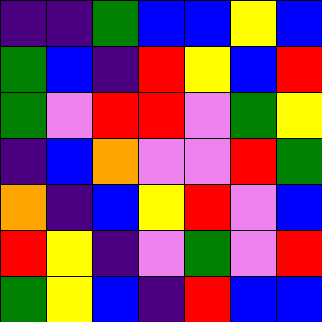[["indigo", "indigo", "green", "blue", "blue", "yellow", "blue"], ["green", "blue", "indigo", "red", "yellow", "blue", "red"], ["green", "violet", "red", "red", "violet", "green", "yellow"], ["indigo", "blue", "orange", "violet", "violet", "red", "green"], ["orange", "indigo", "blue", "yellow", "red", "violet", "blue"], ["red", "yellow", "indigo", "violet", "green", "violet", "red"], ["green", "yellow", "blue", "indigo", "red", "blue", "blue"]]